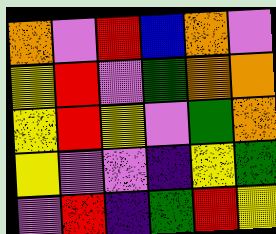[["orange", "violet", "red", "blue", "orange", "violet"], ["yellow", "red", "violet", "green", "orange", "orange"], ["yellow", "red", "yellow", "violet", "green", "orange"], ["yellow", "violet", "violet", "indigo", "yellow", "green"], ["violet", "red", "indigo", "green", "red", "yellow"]]